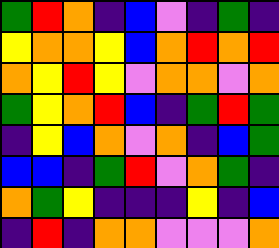[["green", "red", "orange", "indigo", "blue", "violet", "indigo", "green", "indigo"], ["yellow", "orange", "orange", "yellow", "blue", "orange", "red", "orange", "red"], ["orange", "yellow", "red", "yellow", "violet", "orange", "orange", "violet", "orange"], ["green", "yellow", "orange", "red", "blue", "indigo", "green", "red", "green"], ["indigo", "yellow", "blue", "orange", "violet", "orange", "indigo", "blue", "green"], ["blue", "blue", "indigo", "green", "red", "violet", "orange", "green", "indigo"], ["orange", "green", "yellow", "indigo", "indigo", "indigo", "yellow", "indigo", "blue"], ["indigo", "red", "indigo", "orange", "orange", "violet", "violet", "violet", "orange"]]